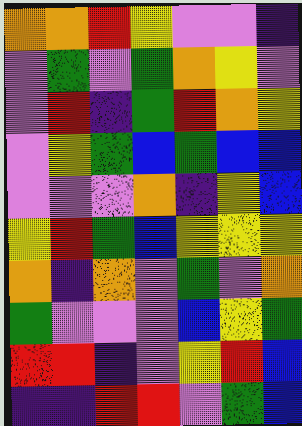[["orange", "orange", "red", "yellow", "violet", "violet", "indigo"], ["violet", "green", "violet", "green", "orange", "yellow", "violet"], ["violet", "red", "indigo", "green", "red", "orange", "yellow"], ["violet", "yellow", "green", "blue", "green", "blue", "blue"], ["violet", "violet", "violet", "orange", "indigo", "yellow", "blue"], ["yellow", "red", "green", "blue", "yellow", "yellow", "yellow"], ["orange", "indigo", "orange", "violet", "green", "violet", "orange"], ["green", "violet", "violet", "violet", "blue", "yellow", "green"], ["red", "red", "indigo", "violet", "yellow", "red", "blue"], ["indigo", "indigo", "red", "red", "violet", "green", "blue"]]